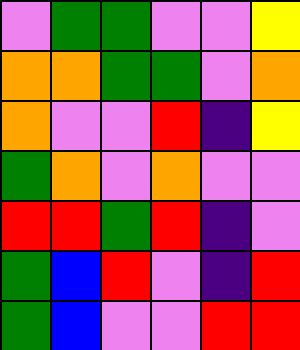[["violet", "green", "green", "violet", "violet", "yellow"], ["orange", "orange", "green", "green", "violet", "orange"], ["orange", "violet", "violet", "red", "indigo", "yellow"], ["green", "orange", "violet", "orange", "violet", "violet"], ["red", "red", "green", "red", "indigo", "violet"], ["green", "blue", "red", "violet", "indigo", "red"], ["green", "blue", "violet", "violet", "red", "red"]]